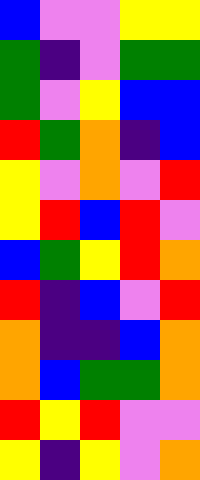[["blue", "violet", "violet", "yellow", "yellow"], ["green", "indigo", "violet", "green", "green"], ["green", "violet", "yellow", "blue", "blue"], ["red", "green", "orange", "indigo", "blue"], ["yellow", "violet", "orange", "violet", "red"], ["yellow", "red", "blue", "red", "violet"], ["blue", "green", "yellow", "red", "orange"], ["red", "indigo", "blue", "violet", "red"], ["orange", "indigo", "indigo", "blue", "orange"], ["orange", "blue", "green", "green", "orange"], ["red", "yellow", "red", "violet", "violet"], ["yellow", "indigo", "yellow", "violet", "orange"]]